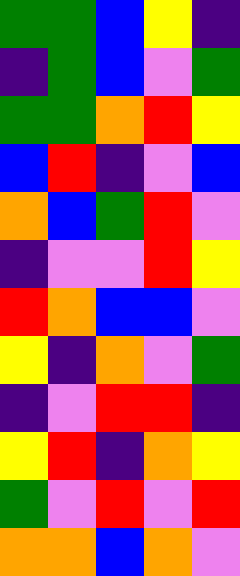[["green", "green", "blue", "yellow", "indigo"], ["indigo", "green", "blue", "violet", "green"], ["green", "green", "orange", "red", "yellow"], ["blue", "red", "indigo", "violet", "blue"], ["orange", "blue", "green", "red", "violet"], ["indigo", "violet", "violet", "red", "yellow"], ["red", "orange", "blue", "blue", "violet"], ["yellow", "indigo", "orange", "violet", "green"], ["indigo", "violet", "red", "red", "indigo"], ["yellow", "red", "indigo", "orange", "yellow"], ["green", "violet", "red", "violet", "red"], ["orange", "orange", "blue", "orange", "violet"]]